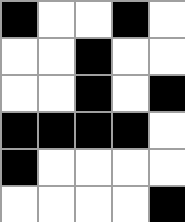[["black", "white", "white", "black", "white"], ["white", "white", "black", "white", "white"], ["white", "white", "black", "white", "black"], ["black", "black", "black", "black", "white"], ["black", "white", "white", "white", "white"], ["white", "white", "white", "white", "black"]]